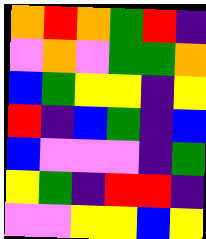[["orange", "red", "orange", "green", "red", "indigo"], ["violet", "orange", "violet", "green", "green", "orange"], ["blue", "green", "yellow", "yellow", "indigo", "yellow"], ["red", "indigo", "blue", "green", "indigo", "blue"], ["blue", "violet", "violet", "violet", "indigo", "green"], ["yellow", "green", "indigo", "red", "red", "indigo"], ["violet", "violet", "yellow", "yellow", "blue", "yellow"]]